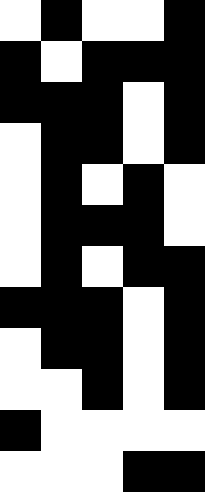[["white", "black", "white", "white", "black"], ["black", "white", "black", "black", "black"], ["black", "black", "black", "white", "black"], ["white", "black", "black", "white", "black"], ["white", "black", "white", "black", "white"], ["white", "black", "black", "black", "white"], ["white", "black", "white", "black", "black"], ["black", "black", "black", "white", "black"], ["white", "black", "black", "white", "black"], ["white", "white", "black", "white", "black"], ["black", "white", "white", "white", "white"], ["white", "white", "white", "black", "black"]]